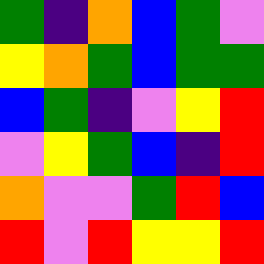[["green", "indigo", "orange", "blue", "green", "violet"], ["yellow", "orange", "green", "blue", "green", "green"], ["blue", "green", "indigo", "violet", "yellow", "red"], ["violet", "yellow", "green", "blue", "indigo", "red"], ["orange", "violet", "violet", "green", "red", "blue"], ["red", "violet", "red", "yellow", "yellow", "red"]]